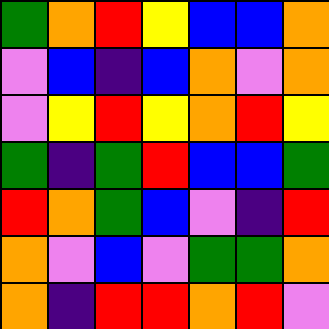[["green", "orange", "red", "yellow", "blue", "blue", "orange"], ["violet", "blue", "indigo", "blue", "orange", "violet", "orange"], ["violet", "yellow", "red", "yellow", "orange", "red", "yellow"], ["green", "indigo", "green", "red", "blue", "blue", "green"], ["red", "orange", "green", "blue", "violet", "indigo", "red"], ["orange", "violet", "blue", "violet", "green", "green", "orange"], ["orange", "indigo", "red", "red", "orange", "red", "violet"]]